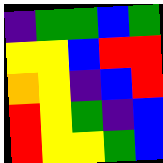[["indigo", "green", "green", "blue", "green"], ["yellow", "yellow", "blue", "red", "red"], ["orange", "yellow", "indigo", "blue", "red"], ["red", "yellow", "green", "indigo", "blue"], ["red", "yellow", "yellow", "green", "blue"]]